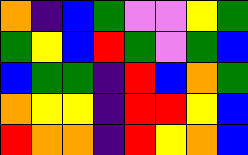[["orange", "indigo", "blue", "green", "violet", "violet", "yellow", "green"], ["green", "yellow", "blue", "red", "green", "violet", "green", "blue"], ["blue", "green", "green", "indigo", "red", "blue", "orange", "green"], ["orange", "yellow", "yellow", "indigo", "red", "red", "yellow", "blue"], ["red", "orange", "orange", "indigo", "red", "yellow", "orange", "blue"]]